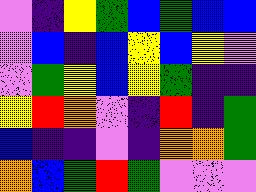[["violet", "indigo", "yellow", "green", "blue", "green", "blue", "blue"], ["violet", "blue", "indigo", "blue", "yellow", "blue", "yellow", "violet"], ["violet", "green", "yellow", "blue", "yellow", "green", "indigo", "indigo"], ["yellow", "red", "orange", "violet", "indigo", "red", "indigo", "green"], ["blue", "indigo", "indigo", "violet", "indigo", "orange", "orange", "green"], ["orange", "blue", "green", "red", "green", "violet", "violet", "violet"]]